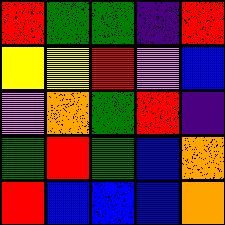[["red", "green", "green", "indigo", "red"], ["yellow", "yellow", "red", "violet", "blue"], ["violet", "orange", "green", "red", "indigo"], ["green", "red", "green", "blue", "orange"], ["red", "blue", "blue", "blue", "orange"]]